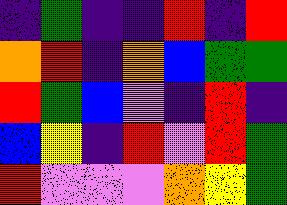[["indigo", "green", "indigo", "indigo", "red", "indigo", "red"], ["orange", "red", "indigo", "orange", "blue", "green", "green"], ["red", "green", "blue", "violet", "indigo", "red", "indigo"], ["blue", "yellow", "indigo", "red", "violet", "red", "green"], ["red", "violet", "violet", "violet", "orange", "yellow", "green"]]